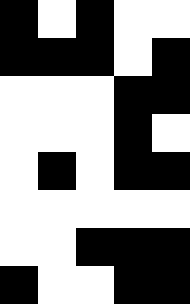[["black", "white", "black", "white", "white"], ["black", "black", "black", "white", "black"], ["white", "white", "white", "black", "black"], ["white", "white", "white", "black", "white"], ["white", "black", "white", "black", "black"], ["white", "white", "white", "white", "white"], ["white", "white", "black", "black", "black"], ["black", "white", "white", "black", "black"]]